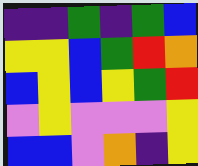[["indigo", "indigo", "green", "indigo", "green", "blue"], ["yellow", "yellow", "blue", "green", "red", "orange"], ["blue", "yellow", "blue", "yellow", "green", "red"], ["violet", "yellow", "violet", "violet", "violet", "yellow"], ["blue", "blue", "violet", "orange", "indigo", "yellow"]]